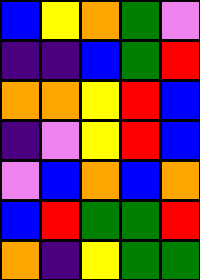[["blue", "yellow", "orange", "green", "violet"], ["indigo", "indigo", "blue", "green", "red"], ["orange", "orange", "yellow", "red", "blue"], ["indigo", "violet", "yellow", "red", "blue"], ["violet", "blue", "orange", "blue", "orange"], ["blue", "red", "green", "green", "red"], ["orange", "indigo", "yellow", "green", "green"]]